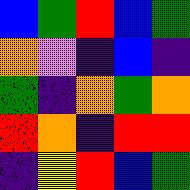[["blue", "green", "red", "blue", "green"], ["orange", "violet", "indigo", "blue", "indigo"], ["green", "indigo", "orange", "green", "orange"], ["red", "orange", "indigo", "red", "red"], ["indigo", "yellow", "red", "blue", "green"]]